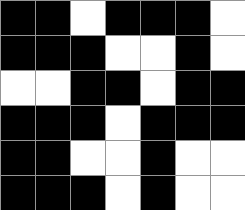[["black", "black", "white", "black", "black", "black", "white"], ["black", "black", "black", "white", "white", "black", "white"], ["white", "white", "black", "black", "white", "black", "black"], ["black", "black", "black", "white", "black", "black", "black"], ["black", "black", "white", "white", "black", "white", "white"], ["black", "black", "black", "white", "black", "white", "white"]]